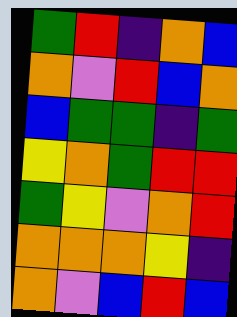[["green", "red", "indigo", "orange", "blue"], ["orange", "violet", "red", "blue", "orange"], ["blue", "green", "green", "indigo", "green"], ["yellow", "orange", "green", "red", "red"], ["green", "yellow", "violet", "orange", "red"], ["orange", "orange", "orange", "yellow", "indigo"], ["orange", "violet", "blue", "red", "blue"]]